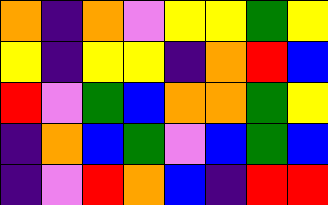[["orange", "indigo", "orange", "violet", "yellow", "yellow", "green", "yellow"], ["yellow", "indigo", "yellow", "yellow", "indigo", "orange", "red", "blue"], ["red", "violet", "green", "blue", "orange", "orange", "green", "yellow"], ["indigo", "orange", "blue", "green", "violet", "blue", "green", "blue"], ["indigo", "violet", "red", "orange", "blue", "indigo", "red", "red"]]